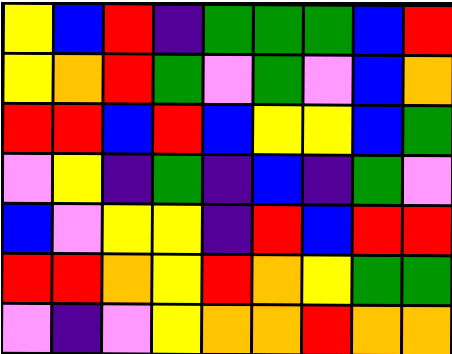[["yellow", "blue", "red", "indigo", "green", "green", "green", "blue", "red"], ["yellow", "orange", "red", "green", "violet", "green", "violet", "blue", "orange"], ["red", "red", "blue", "red", "blue", "yellow", "yellow", "blue", "green"], ["violet", "yellow", "indigo", "green", "indigo", "blue", "indigo", "green", "violet"], ["blue", "violet", "yellow", "yellow", "indigo", "red", "blue", "red", "red"], ["red", "red", "orange", "yellow", "red", "orange", "yellow", "green", "green"], ["violet", "indigo", "violet", "yellow", "orange", "orange", "red", "orange", "orange"]]